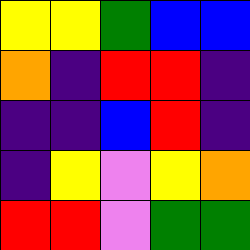[["yellow", "yellow", "green", "blue", "blue"], ["orange", "indigo", "red", "red", "indigo"], ["indigo", "indigo", "blue", "red", "indigo"], ["indigo", "yellow", "violet", "yellow", "orange"], ["red", "red", "violet", "green", "green"]]